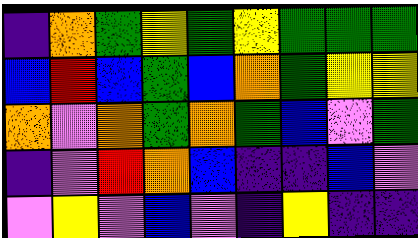[["indigo", "orange", "green", "yellow", "green", "yellow", "green", "green", "green"], ["blue", "red", "blue", "green", "blue", "orange", "green", "yellow", "yellow"], ["orange", "violet", "orange", "green", "orange", "green", "blue", "violet", "green"], ["indigo", "violet", "red", "orange", "blue", "indigo", "indigo", "blue", "violet"], ["violet", "yellow", "violet", "blue", "violet", "indigo", "yellow", "indigo", "indigo"]]